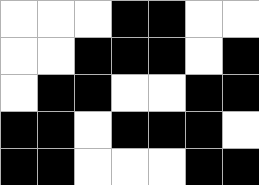[["white", "white", "white", "black", "black", "white", "white"], ["white", "white", "black", "black", "black", "white", "black"], ["white", "black", "black", "white", "white", "black", "black"], ["black", "black", "white", "black", "black", "black", "white"], ["black", "black", "white", "white", "white", "black", "black"]]